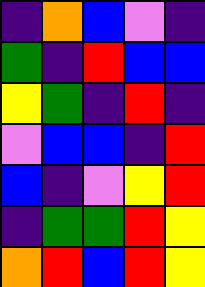[["indigo", "orange", "blue", "violet", "indigo"], ["green", "indigo", "red", "blue", "blue"], ["yellow", "green", "indigo", "red", "indigo"], ["violet", "blue", "blue", "indigo", "red"], ["blue", "indigo", "violet", "yellow", "red"], ["indigo", "green", "green", "red", "yellow"], ["orange", "red", "blue", "red", "yellow"]]